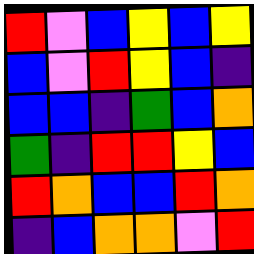[["red", "violet", "blue", "yellow", "blue", "yellow"], ["blue", "violet", "red", "yellow", "blue", "indigo"], ["blue", "blue", "indigo", "green", "blue", "orange"], ["green", "indigo", "red", "red", "yellow", "blue"], ["red", "orange", "blue", "blue", "red", "orange"], ["indigo", "blue", "orange", "orange", "violet", "red"]]